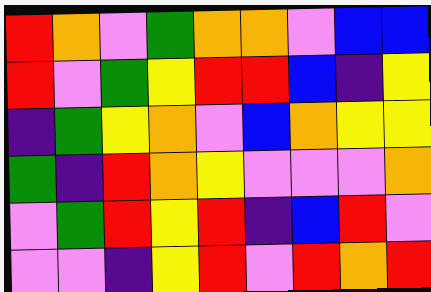[["red", "orange", "violet", "green", "orange", "orange", "violet", "blue", "blue"], ["red", "violet", "green", "yellow", "red", "red", "blue", "indigo", "yellow"], ["indigo", "green", "yellow", "orange", "violet", "blue", "orange", "yellow", "yellow"], ["green", "indigo", "red", "orange", "yellow", "violet", "violet", "violet", "orange"], ["violet", "green", "red", "yellow", "red", "indigo", "blue", "red", "violet"], ["violet", "violet", "indigo", "yellow", "red", "violet", "red", "orange", "red"]]